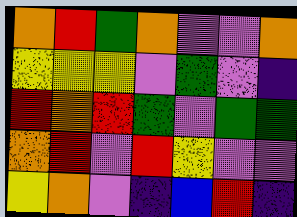[["orange", "red", "green", "orange", "violet", "violet", "orange"], ["yellow", "yellow", "yellow", "violet", "green", "violet", "indigo"], ["red", "orange", "red", "green", "violet", "green", "green"], ["orange", "red", "violet", "red", "yellow", "violet", "violet"], ["yellow", "orange", "violet", "indigo", "blue", "red", "indigo"]]